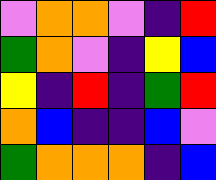[["violet", "orange", "orange", "violet", "indigo", "red"], ["green", "orange", "violet", "indigo", "yellow", "blue"], ["yellow", "indigo", "red", "indigo", "green", "red"], ["orange", "blue", "indigo", "indigo", "blue", "violet"], ["green", "orange", "orange", "orange", "indigo", "blue"]]